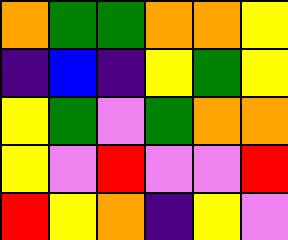[["orange", "green", "green", "orange", "orange", "yellow"], ["indigo", "blue", "indigo", "yellow", "green", "yellow"], ["yellow", "green", "violet", "green", "orange", "orange"], ["yellow", "violet", "red", "violet", "violet", "red"], ["red", "yellow", "orange", "indigo", "yellow", "violet"]]